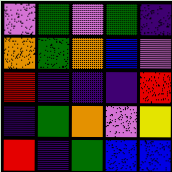[["violet", "green", "violet", "green", "indigo"], ["orange", "green", "orange", "blue", "violet"], ["red", "indigo", "indigo", "indigo", "red"], ["indigo", "green", "orange", "violet", "yellow"], ["red", "indigo", "green", "blue", "blue"]]